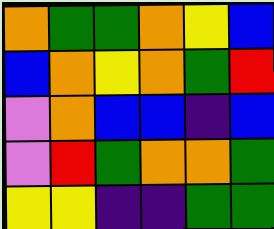[["orange", "green", "green", "orange", "yellow", "blue"], ["blue", "orange", "yellow", "orange", "green", "red"], ["violet", "orange", "blue", "blue", "indigo", "blue"], ["violet", "red", "green", "orange", "orange", "green"], ["yellow", "yellow", "indigo", "indigo", "green", "green"]]